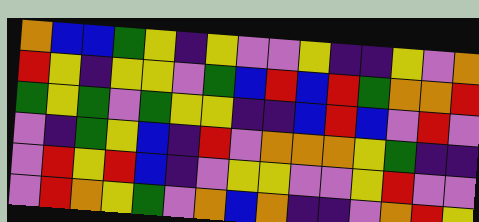[["orange", "blue", "blue", "green", "yellow", "indigo", "yellow", "violet", "violet", "yellow", "indigo", "indigo", "yellow", "violet", "orange"], ["red", "yellow", "indigo", "yellow", "yellow", "violet", "green", "blue", "red", "blue", "red", "green", "orange", "orange", "red"], ["green", "yellow", "green", "violet", "green", "yellow", "yellow", "indigo", "indigo", "blue", "red", "blue", "violet", "red", "violet"], ["violet", "indigo", "green", "yellow", "blue", "indigo", "red", "violet", "orange", "orange", "orange", "yellow", "green", "indigo", "indigo"], ["violet", "red", "yellow", "red", "blue", "indigo", "violet", "yellow", "yellow", "violet", "violet", "yellow", "red", "violet", "violet"], ["violet", "red", "orange", "yellow", "green", "violet", "orange", "blue", "orange", "indigo", "indigo", "violet", "orange", "red", "yellow"]]